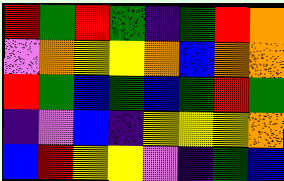[["red", "green", "red", "green", "indigo", "green", "red", "orange"], ["violet", "orange", "yellow", "yellow", "orange", "blue", "orange", "orange"], ["red", "green", "blue", "green", "blue", "green", "red", "green"], ["indigo", "violet", "blue", "indigo", "yellow", "yellow", "yellow", "orange"], ["blue", "red", "yellow", "yellow", "violet", "indigo", "green", "blue"]]